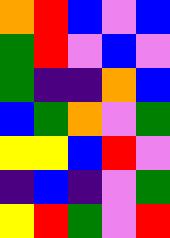[["orange", "red", "blue", "violet", "blue"], ["green", "red", "violet", "blue", "violet"], ["green", "indigo", "indigo", "orange", "blue"], ["blue", "green", "orange", "violet", "green"], ["yellow", "yellow", "blue", "red", "violet"], ["indigo", "blue", "indigo", "violet", "green"], ["yellow", "red", "green", "violet", "red"]]